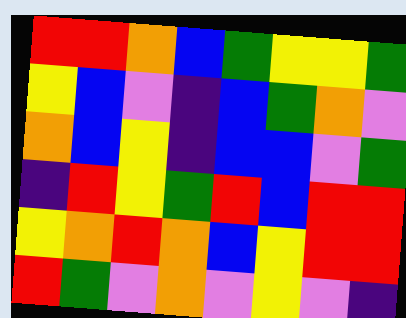[["red", "red", "orange", "blue", "green", "yellow", "yellow", "green"], ["yellow", "blue", "violet", "indigo", "blue", "green", "orange", "violet"], ["orange", "blue", "yellow", "indigo", "blue", "blue", "violet", "green"], ["indigo", "red", "yellow", "green", "red", "blue", "red", "red"], ["yellow", "orange", "red", "orange", "blue", "yellow", "red", "red"], ["red", "green", "violet", "orange", "violet", "yellow", "violet", "indigo"]]